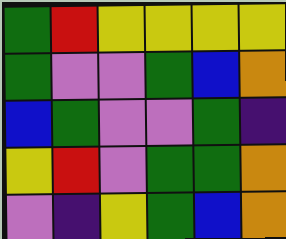[["green", "red", "yellow", "yellow", "yellow", "yellow"], ["green", "violet", "violet", "green", "blue", "orange"], ["blue", "green", "violet", "violet", "green", "indigo"], ["yellow", "red", "violet", "green", "green", "orange"], ["violet", "indigo", "yellow", "green", "blue", "orange"]]